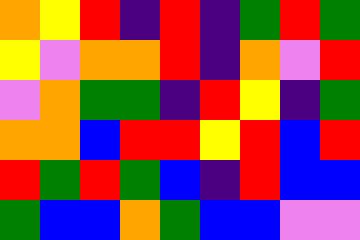[["orange", "yellow", "red", "indigo", "red", "indigo", "green", "red", "green"], ["yellow", "violet", "orange", "orange", "red", "indigo", "orange", "violet", "red"], ["violet", "orange", "green", "green", "indigo", "red", "yellow", "indigo", "green"], ["orange", "orange", "blue", "red", "red", "yellow", "red", "blue", "red"], ["red", "green", "red", "green", "blue", "indigo", "red", "blue", "blue"], ["green", "blue", "blue", "orange", "green", "blue", "blue", "violet", "violet"]]